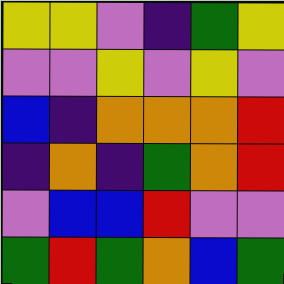[["yellow", "yellow", "violet", "indigo", "green", "yellow"], ["violet", "violet", "yellow", "violet", "yellow", "violet"], ["blue", "indigo", "orange", "orange", "orange", "red"], ["indigo", "orange", "indigo", "green", "orange", "red"], ["violet", "blue", "blue", "red", "violet", "violet"], ["green", "red", "green", "orange", "blue", "green"]]